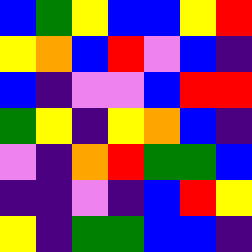[["blue", "green", "yellow", "blue", "blue", "yellow", "red"], ["yellow", "orange", "blue", "red", "violet", "blue", "indigo"], ["blue", "indigo", "violet", "violet", "blue", "red", "red"], ["green", "yellow", "indigo", "yellow", "orange", "blue", "indigo"], ["violet", "indigo", "orange", "red", "green", "green", "blue"], ["indigo", "indigo", "violet", "indigo", "blue", "red", "yellow"], ["yellow", "indigo", "green", "green", "blue", "blue", "indigo"]]